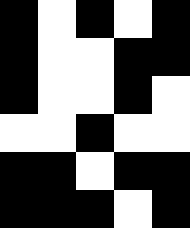[["black", "white", "black", "white", "black"], ["black", "white", "white", "black", "black"], ["black", "white", "white", "black", "white"], ["white", "white", "black", "white", "white"], ["black", "black", "white", "black", "black"], ["black", "black", "black", "white", "black"]]